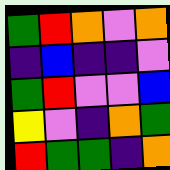[["green", "red", "orange", "violet", "orange"], ["indigo", "blue", "indigo", "indigo", "violet"], ["green", "red", "violet", "violet", "blue"], ["yellow", "violet", "indigo", "orange", "green"], ["red", "green", "green", "indigo", "orange"]]